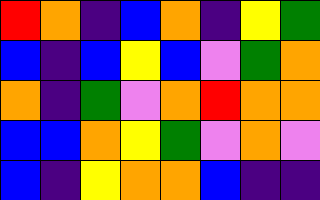[["red", "orange", "indigo", "blue", "orange", "indigo", "yellow", "green"], ["blue", "indigo", "blue", "yellow", "blue", "violet", "green", "orange"], ["orange", "indigo", "green", "violet", "orange", "red", "orange", "orange"], ["blue", "blue", "orange", "yellow", "green", "violet", "orange", "violet"], ["blue", "indigo", "yellow", "orange", "orange", "blue", "indigo", "indigo"]]